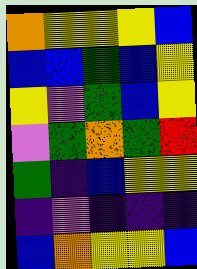[["orange", "yellow", "yellow", "yellow", "blue"], ["blue", "blue", "green", "blue", "yellow"], ["yellow", "violet", "green", "blue", "yellow"], ["violet", "green", "orange", "green", "red"], ["green", "indigo", "blue", "yellow", "yellow"], ["indigo", "violet", "indigo", "indigo", "indigo"], ["blue", "orange", "yellow", "yellow", "blue"]]